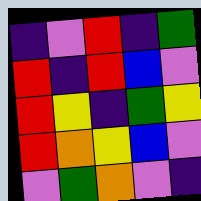[["indigo", "violet", "red", "indigo", "green"], ["red", "indigo", "red", "blue", "violet"], ["red", "yellow", "indigo", "green", "yellow"], ["red", "orange", "yellow", "blue", "violet"], ["violet", "green", "orange", "violet", "indigo"]]